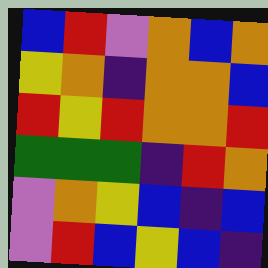[["blue", "red", "violet", "orange", "blue", "orange"], ["yellow", "orange", "indigo", "orange", "orange", "blue"], ["red", "yellow", "red", "orange", "orange", "red"], ["green", "green", "green", "indigo", "red", "orange"], ["violet", "orange", "yellow", "blue", "indigo", "blue"], ["violet", "red", "blue", "yellow", "blue", "indigo"]]